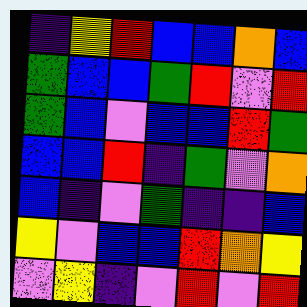[["indigo", "yellow", "red", "blue", "blue", "orange", "blue"], ["green", "blue", "blue", "green", "red", "violet", "red"], ["green", "blue", "violet", "blue", "blue", "red", "green"], ["blue", "blue", "red", "indigo", "green", "violet", "orange"], ["blue", "indigo", "violet", "green", "indigo", "indigo", "blue"], ["yellow", "violet", "blue", "blue", "red", "orange", "yellow"], ["violet", "yellow", "indigo", "violet", "red", "violet", "red"]]